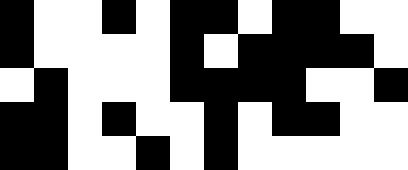[["black", "white", "white", "black", "white", "black", "black", "white", "black", "black", "white", "white"], ["black", "white", "white", "white", "white", "black", "white", "black", "black", "black", "black", "white"], ["white", "black", "white", "white", "white", "black", "black", "black", "black", "white", "white", "black"], ["black", "black", "white", "black", "white", "white", "black", "white", "black", "black", "white", "white"], ["black", "black", "white", "white", "black", "white", "black", "white", "white", "white", "white", "white"]]